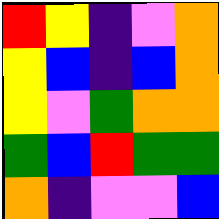[["red", "yellow", "indigo", "violet", "orange"], ["yellow", "blue", "indigo", "blue", "orange"], ["yellow", "violet", "green", "orange", "orange"], ["green", "blue", "red", "green", "green"], ["orange", "indigo", "violet", "violet", "blue"]]